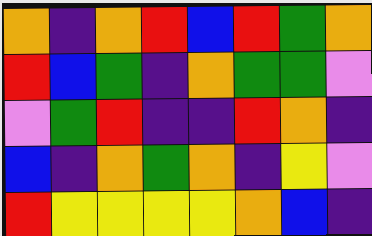[["orange", "indigo", "orange", "red", "blue", "red", "green", "orange"], ["red", "blue", "green", "indigo", "orange", "green", "green", "violet"], ["violet", "green", "red", "indigo", "indigo", "red", "orange", "indigo"], ["blue", "indigo", "orange", "green", "orange", "indigo", "yellow", "violet"], ["red", "yellow", "yellow", "yellow", "yellow", "orange", "blue", "indigo"]]